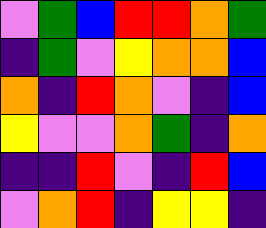[["violet", "green", "blue", "red", "red", "orange", "green"], ["indigo", "green", "violet", "yellow", "orange", "orange", "blue"], ["orange", "indigo", "red", "orange", "violet", "indigo", "blue"], ["yellow", "violet", "violet", "orange", "green", "indigo", "orange"], ["indigo", "indigo", "red", "violet", "indigo", "red", "blue"], ["violet", "orange", "red", "indigo", "yellow", "yellow", "indigo"]]